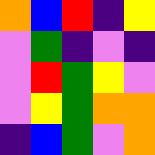[["orange", "blue", "red", "indigo", "yellow"], ["violet", "green", "indigo", "violet", "indigo"], ["violet", "red", "green", "yellow", "violet"], ["violet", "yellow", "green", "orange", "orange"], ["indigo", "blue", "green", "violet", "orange"]]